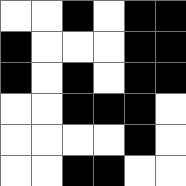[["white", "white", "black", "white", "black", "black"], ["black", "white", "white", "white", "black", "black"], ["black", "white", "black", "white", "black", "black"], ["white", "white", "black", "black", "black", "white"], ["white", "white", "white", "white", "black", "white"], ["white", "white", "black", "black", "white", "white"]]